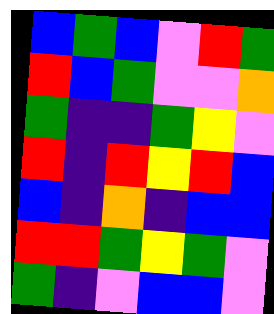[["blue", "green", "blue", "violet", "red", "green"], ["red", "blue", "green", "violet", "violet", "orange"], ["green", "indigo", "indigo", "green", "yellow", "violet"], ["red", "indigo", "red", "yellow", "red", "blue"], ["blue", "indigo", "orange", "indigo", "blue", "blue"], ["red", "red", "green", "yellow", "green", "violet"], ["green", "indigo", "violet", "blue", "blue", "violet"]]